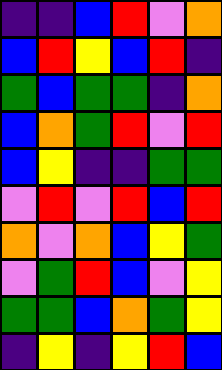[["indigo", "indigo", "blue", "red", "violet", "orange"], ["blue", "red", "yellow", "blue", "red", "indigo"], ["green", "blue", "green", "green", "indigo", "orange"], ["blue", "orange", "green", "red", "violet", "red"], ["blue", "yellow", "indigo", "indigo", "green", "green"], ["violet", "red", "violet", "red", "blue", "red"], ["orange", "violet", "orange", "blue", "yellow", "green"], ["violet", "green", "red", "blue", "violet", "yellow"], ["green", "green", "blue", "orange", "green", "yellow"], ["indigo", "yellow", "indigo", "yellow", "red", "blue"]]